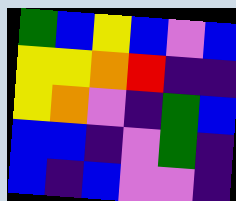[["green", "blue", "yellow", "blue", "violet", "blue"], ["yellow", "yellow", "orange", "red", "indigo", "indigo"], ["yellow", "orange", "violet", "indigo", "green", "blue"], ["blue", "blue", "indigo", "violet", "green", "indigo"], ["blue", "indigo", "blue", "violet", "violet", "indigo"]]